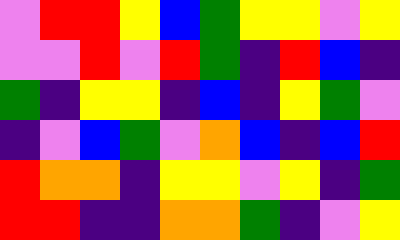[["violet", "red", "red", "yellow", "blue", "green", "yellow", "yellow", "violet", "yellow"], ["violet", "violet", "red", "violet", "red", "green", "indigo", "red", "blue", "indigo"], ["green", "indigo", "yellow", "yellow", "indigo", "blue", "indigo", "yellow", "green", "violet"], ["indigo", "violet", "blue", "green", "violet", "orange", "blue", "indigo", "blue", "red"], ["red", "orange", "orange", "indigo", "yellow", "yellow", "violet", "yellow", "indigo", "green"], ["red", "red", "indigo", "indigo", "orange", "orange", "green", "indigo", "violet", "yellow"]]